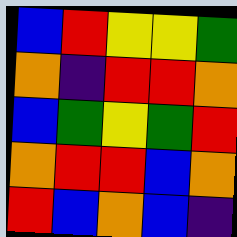[["blue", "red", "yellow", "yellow", "green"], ["orange", "indigo", "red", "red", "orange"], ["blue", "green", "yellow", "green", "red"], ["orange", "red", "red", "blue", "orange"], ["red", "blue", "orange", "blue", "indigo"]]